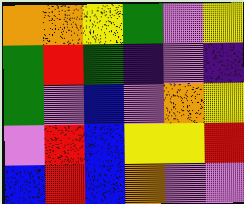[["orange", "orange", "yellow", "green", "violet", "yellow"], ["green", "red", "green", "indigo", "violet", "indigo"], ["green", "violet", "blue", "violet", "orange", "yellow"], ["violet", "red", "blue", "yellow", "yellow", "red"], ["blue", "red", "blue", "orange", "violet", "violet"]]